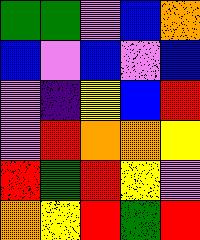[["green", "green", "violet", "blue", "orange"], ["blue", "violet", "blue", "violet", "blue"], ["violet", "indigo", "yellow", "blue", "red"], ["violet", "red", "orange", "orange", "yellow"], ["red", "green", "red", "yellow", "violet"], ["orange", "yellow", "red", "green", "red"]]